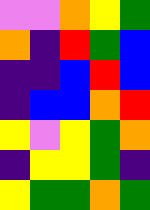[["violet", "violet", "orange", "yellow", "green"], ["orange", "indigo", "red", "green", "blue"], ["indigo", "indigo", "blue", "red", "blue"], ["indigo", "blue", "blue", "orange", "red"], ["yellow", "violet", "yellow", "green", "orange"], ["indigo", "yellow", "yellow", "green", "indigo"], ["yellow", "green", "green", "orange", "green"]]